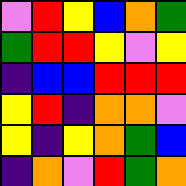[["violet", "red", "yellow", "blue", "orange", "green"], ["green", "red", "red", "yellow", "violet", "yellow"], ["indigo", "blue", "blue", "red", "red", "red"], ["yellow", "red", "indigo", "orange", "orange", "violet"], ["yellow", "indigo", "yellow", "orange", "green", "blue"], ["indigo", "orange", "violet", "red", "green", "orange"]]